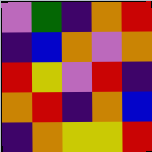[["violet", "green", "indigo", "orange", "red"], ["indigo", "blue", "orange", "violet", "orange"], ["red", "yellow", "violet", "red", "indigo"], ["orange", "red", "indigo", "orange", "blue"], ["indigo", "orange", "yellow", "yellow", "red"]]